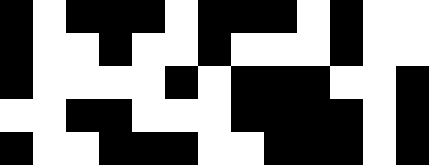[["black", "white", "black", "black", "black", "white", "black", "black", "black", "white", "black", "white", "white"], ["black", "white", "white", "black", "white", "white", "black", "white", "white", "white", "black", "white", "white"], ["black", "white", "white", "white", "white", "black", "white", "black", "black", "black", "white", "white", "black"], ["white", "white", "black", "black", "white", "white", "white", "black", "black", "black", "black", "white", "black"], ["black", "white", "white", "black", "black", "black", "white", "white", "black", "black", "black", "white", "black"]]